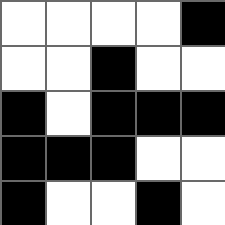[["white", "white", "white", "white", "black"], ["white", "white", "black", "white", "white"], ["black", "white", "black", "black", "black"], ["black", "black", "black", "white", "white"], ["black", "white", "white", "black", "white"]]